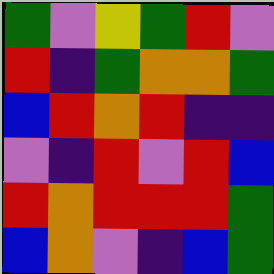[["green", "violet", "yellow", "green", "red", "violet"], ["red", "indigo", "green", "orange", "orange", "green"], ["blue", "red", "orange", "red", "indigo", "indigo"], ["violet", "indigo", "red", "violet", "red", "blue"], ["red", "orange", "red", "red", "red", "green"], ["blue", "orange", "violet", "indigo", "blue", "green"]]